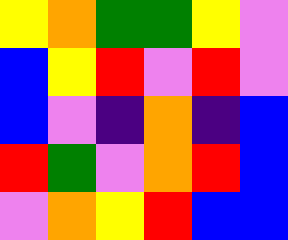[["yellow", "orange", "green", "green", "yellow", "violet"], ["blue", "yellow", "red", "violet", "red", "violet"], ["blue", "violet", "indigo", "orange", "indigo", "blue"], ["red", "green", "violet", "orange", "red", "blue"], ["violet", "orange", "yellow", "red", "blue", "blue"]]